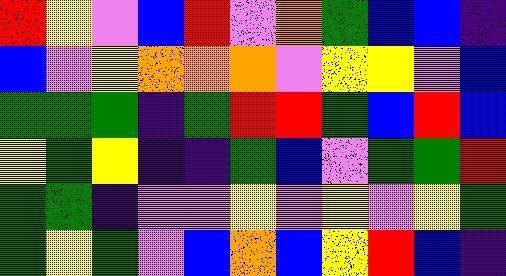[["red", "yellow", "violet", "blue", "red", "violet", "orange", "green", "blue", "blue", "indigo"], ["blue", "violet", "yellow", "orange", "orange", "orange", "violet", "yellow", "yellow", "violet", "blue"], ["green", "green", "green", "indigo", "green", "red", "red", "green", "blue", "red", "blue"], ["yellow", "green", "yellow", "indigo", "indigo", "green", "blue", "violet", "green", "green", "red"], ["green", "green", "indigo", "violet", "violet", "yellow", "violet", "yellow", "violet", "yellow", "green"], ["green", "yellow", "green", "violet", "blue", "orange", "blue", "yellow", "red", "blue", "indigo"]]